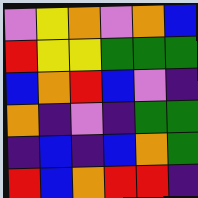[["violet", "yellow", "orange", "violet", "orange", "blue"], ["red", "yellow", "yellow", "green", "green", "green"], ["blue", "orange", "red", "blue", "violet", "indigo"], ["orange", "indigo", "violet", "indigo", "green", "green"], ["indigo", "blue", "indigo", "blue", "orange", "green"], ["red", "blue", "orange", "red", "red", "indigo"]]